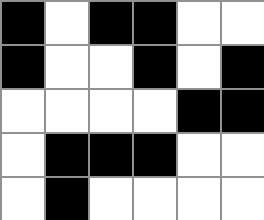[["black", "white", "black", "black", "white", "white"], ["black", "white", "white", "black", "white", "black"], ["white", "white", "white", "white", "black", "black"], ["white", "black", "black", "black", "white", "white"], ["white", "black", "white", "white", "white", "white"]]